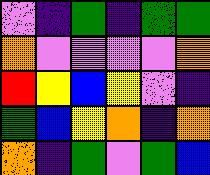[["violet", "indigo", "green", "indigo", "green", "green"], ["orange", "violet", "violet", "violet", "violet", "orange"], ["red", "yellow", "blue", "yellow", "violet", "indigo"], ["green", "blue", "yellow", "orange", "indigo", "orange"], ["orange", "indigo", "green", "violet", "green", "blue"]]